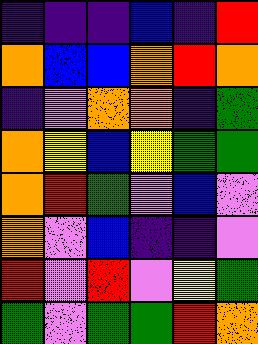[["indigo", "indigo", "indigo", "blue", "indigo", "red"], ["orange", "blue", "blue", "orange", "red", "orange"], ["indigo", "violet", "orange", "orange", "indigo", "green"], ["orange", "yellow", "blue", "yellow", "green", "green"], ["orange", "red", "green", "violet", "blue", "violet"], ["orange", "violet", "blue", "indigo", "indigo", "violet"], ["red", "violet", "red", "violet", "yellow", "green"], ["green", "violet", "green", "green", "red", "orange"]]